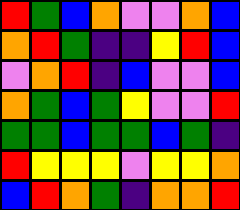[["red", "green", "blue", "orange", "violet", "violet", "orange", "blue"], ["orange", "red", "green", "indigo", "indigo", "yellow", "red", "blue"], ["violet", "orange", "red", "indigo", "blue", "violet", "violet", "blue"], ["orange", "green", "blue", "green", "yellow", "violet", "violet", "red"], ["green", "green", "blue", "green", "green", "blue", "green", "indigo"], ["red", "yellow", "yellow", "yellow", "violet", "yellow", "yellow", "orange"], ["blue", "red", "orange", "green", "indigo", "orange", "orange", "red"]]